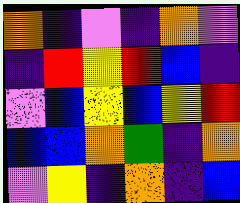[["orange", "indigo", "violet", "indigo", "orange", "violet"], ["indigo", "red", "yellow", "red", "blue", "indigo"], ["violet", "blue", "yellow", "blue", "yellow", "red"], ["blue", "blue", "orange", "green", "indigo", "orange"], ["violet", "yellow", "indigo", "orange", "indigo", "blue"]]